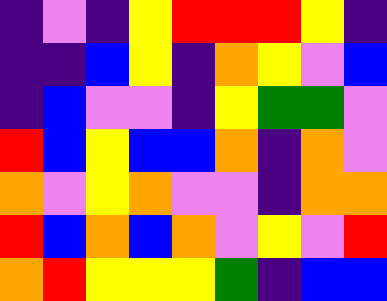[["indigo", "violet", "indigo", "yellow", "red", "red", "red", "yellow", "indigo"], ["indigo", "indigo", "blue", "yellow", "indigo", "orange", "yellow", "violet", "blue"], ["indigo", "blue", "violet", "violet", "indigo", "yellow", "green", "green", "violet"], ["red", "blue", "yellow", "blue", "blue", "orange", "indigo", "orange", "violet"], ["orange", "violet", "yellow", "orange", "violet", "violet", "indigo", "orange", "orange"], ["red", "blue", "orange", "blue", "orange", "violet", "yellow", "violet", "red"], ["orange", "red", "yellow", "yellow", "yellow", "green", "indigo", "blue", "blue"]]